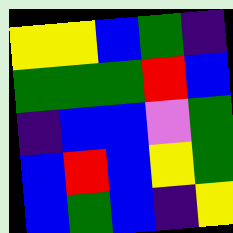[["yellow", "yellow", "blue", "green", "indigo"], ["green", "green", "green", "red", "blue"], ["indigo", "blue", "blue", "violet", "green"], ["blue", "red", "blue", "yellow", "green"], ["blue", "green", "blue", "indigo", "yellow"]]